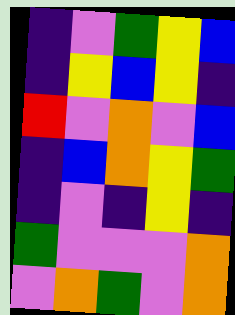[["indigo", "violet", "green", "yellow", "blue"], ["indigo", "yellow", "blue", "yellow", "indigo"], ["red", "violet", "orange", "violet", "blue"], ["indigo", "blue", "orange", "yellow", "green"], ["indigo", "violet", "indigo", "yellow", "indigo"], ["green", "violet", "violet", "violet", "orange"], ["violet", "orange", "green", "violet", "orange"]]